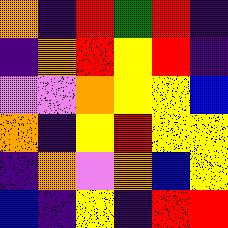[["orange", "indigo", "red", "green", "red", "indigo"], ["indigo", "orange", "red", "yellow", "red", "indigo"], ["violet", "violet", "orange", "yellow", "yellow", "blue"], ["orange", "indigo", "yellow", "red", "yellow", "yellow"], ["indigo", "orange", "violet", "orange", "blue", "yellow"], ["blue", "indigo", "yellow", "indigo", "red", "red"]]